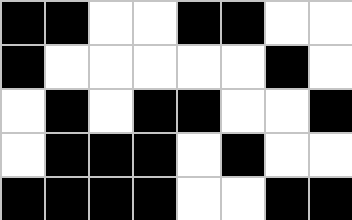[["black", "black", "white", "white", "black", "black", "white", "white"], ["black", "white", "white", "white", "white", "white", "black", "white"], ["white", "black", "white", "black", "black", "white", "white", "black"], ["white", "black", "black", "black", "white", "black", "white", "white"], ["black", "black", "black", "black", "white", "white", "black", "black"]]